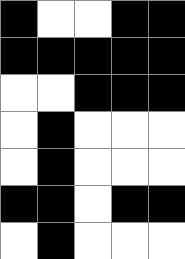[["black", "white", "white", "black", "black"], ["black", "black", "black", "black", "black"], ["white", "white", "black", "black", "black"], ["white", "black", "white", "white", "white"], ["white", "black", "white", "white", "white"], ["black", "black", "white", "black", "black"], ["white", "black", "white", "white", "white"]]